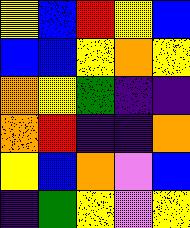[["yellow", "blue", "red", "yellow", "blue"], ["blue", "blue", "yellow", "orange", "yellow"], ["orange", "yellow", "green", "indigo", "indigo"], ["orange", "red", "indigo", "indigo", "orange"], ["yellow", "blue", "orange", "violet", "blue"], ["indigo", "green", "yellow", "violet", "yellow"]]